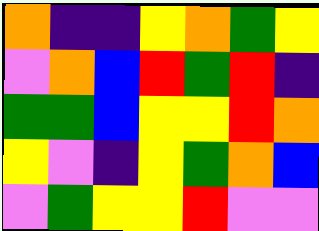[["orange", "indigo", "indigo", "yellow", "orange", "green", "yellow"], ["violet", "orange", "blue", "red", "green", "red", "indigo"], ["green", "green", "blue", "yellow", "yellow", "red", "orange"], ["yellow", "violet", "indigo", "yellow", "green", "orange", "blue"], ["violet", "green", "yellow", "yellow", "red", "violet", "violet"]]